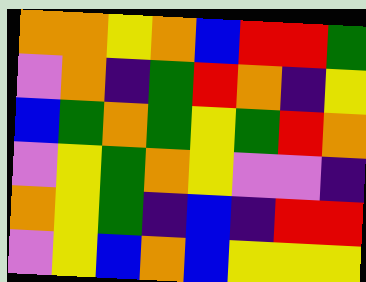[["orange", "orange", "yellow", "orange", "blue", "red", "red", "green"], ["violet", "orange", "indigo", "green", "red", "orange", "indigo", "yellow"], ["blue", "green", "orange", "green", "yellow", "green", "red", "orange"], ["violet", "yellow", "green", "orange", "yellow", "violet", "violet", "indigo"], ["orange", "yellow", "green", "indigo", "blue", "indigo", "red", "red"], ["violet", "yellow", "blue", "orange", "blue", "yellow", "yellow", "yellow"]]